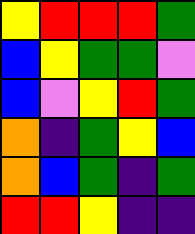[["yellow", "red", "red", "red", "green"], ["blue", "yellow", "green", "green", "violet"], ["blue", "violet", "yellow", "red", "green"], ["orange", "indigo", "green", "yellow", "blue"], ["orange", "blue", "green", "indigo", "green"], ["red", "red", "yellow", "indigo", "indigo"]]